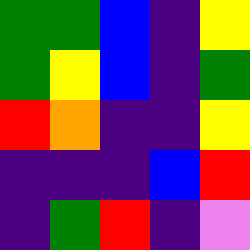[["green", "green", "blue", "indigo", "yellow"], ["green", "yellow", "blue", "indigo", "green"], ["red", "orange", "indigo", "indigo", "yellow"], ["indigo", "indigo", "indigo", "blue", "red"], ["indigo", "green", "red", "indigo", "violet"]]